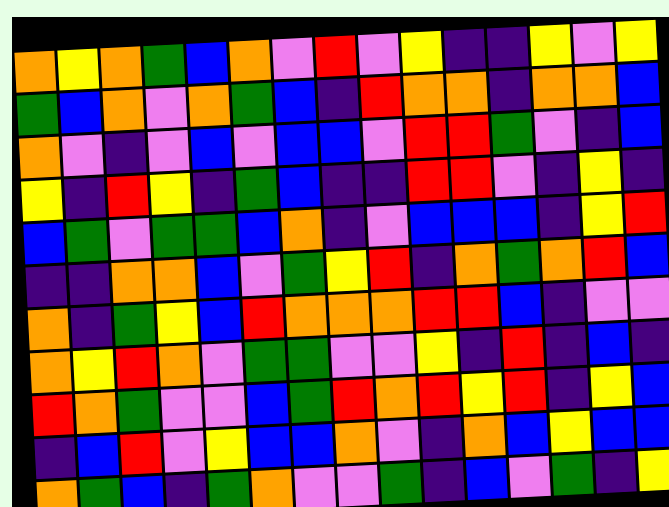[["orange", "yellow", "orange", "green", "blue", "orange", "violet", "red", "violet", "yellow", "indigo", "indigo", "yellow", "violet", "yellow"], ["green", "blue", "orange", "violet", "orange", "green", "blue", "indigo", "red", "orange", "orange", "indigo", "orange", "orange", "blue"], ["orange", "violet", "indigo", "violet", "blue", "violet", "blue", "blue", "violet", "red", "red", "green", "violet", "indigo", "blue"], ["yellow", "indigo", "red", "yellow", "indigo", "green", "blue", "indigo", "indigo", "red", "red", "violet", "indigo", "yellow", "indigo"], ["blue", "green", "violet", "green", "green", "blue", "orange", "indigo", "violet", "blue", "blue", "blue", "indigo", "yellow", "red"], ["indigo", "indigo", "orange", "orange", "blue", "violet", "green", "yellow", "red", "indigo", "orange", "green", "orange", "red", "blue"], ["orange", "indigo", "green", "yellow", "blue", "red", "orange", "orange", "orange", "red", "red", "blue", "indigo", "violet", "violet"], ["orange", "yellow", "red", "orange", "violet", "green", "green", "violet", "violet", "yellow", "indigo", "red", "indigo", "blue", "indigo"], ["red", "orange", "green", "violet", "violet", "blue", "green", "red", "orange", "red", "yellow", "red", "indigo", "yellow", "blue"], ["indigo", "blue", "red", "violet", "yellow", "blue", "blue", "orange", "violet", "indigo", "orange", "blue", "yellow", "blue", "blue"], ["orange", "green", "blue", "indigo", "green", "orange", "violet", "violet", "green", "indigo", "blue", "violet", "green", "indigo", "yellow"]]